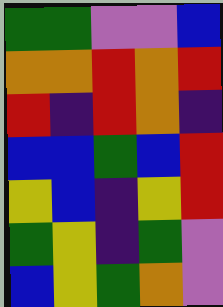[["green", "green", "violet", "violet", "blue"], ["orange", "orange", "red", "orange", "red"], ["red", "indigo", "red", "orange", "indigo"], ["blue", "blue", "green", "blue", "red"], ["yellow", "blue", "indigo", "yellow", "red"], ["green", "yellow", "indigo", "green", "violet"], ["blue", "yellow", "green", "orange", "violet"]]